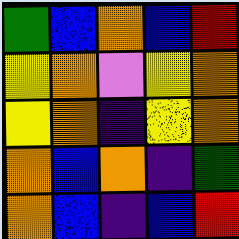[["green", "blue", "orange", "blue", "red"], ["yellow", "orange", "violet", "yellow", "orange"], ["yellow", "orange", "indigo", "yellow", "orange"], ["orange", "blue", "orange", "indigo", "green"], ["orange", "blue", "indigo", "blue", "red"]]